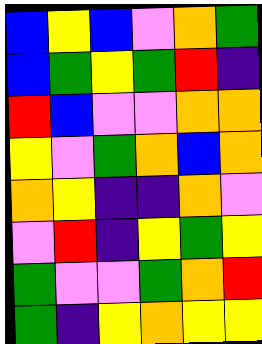[["blue", "yellow", "blue", "violet", "orange", "green"], ["blue", "green", "yellow", "green", "red", "indigo"], ["red", "blue", "violet", "violet", "orange", "orange"], ["yellow", "violet", "green", "orange", "blue", "orange"], ["orange", "yellow", "indigo", "indigo", "orange", "violet"], ["violet", "red", "indigo", "yellow", "green", "yellow"], ["green", "violet", "violet", "green", "orange", "red"], ["green", "indigo", "yellow", "orange", "yellow", "yellow"]]